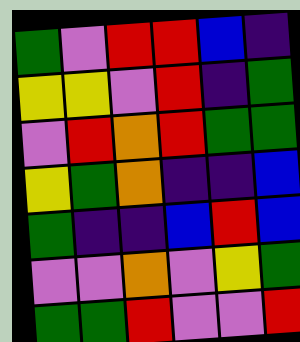[["green", "violet", "red", "red", "blue", "indigo"], ["yellow", "yellow", "violet", "red", "indigo", "green"], ["violet", "red", "orange", "red", "green", "green"], ["yellow", "green", "orange", "indigo", "indigo", "blue"], ["green", "indigo", "indigo", "blue", "red", "blue"], ["violet", "violet", "orange", "violet", "yellow", "green"], ["green", "green", "red", "violet", "violet", "red"]]